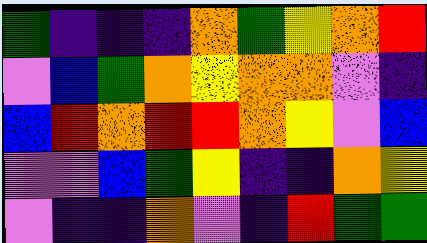[["green", "indigo", "indigo", "indigo", "orange", "green", "yellow", "orange", "red"], ["violet", "blue", "green", "orange", "yellow", "orange", "orange", "violet", "indigo"], ["blue", "red", "orange", "red", "red", "orange", "yellow", "violet", "blue"], ["violet", "violet", "blue", "green", "yellow", "indigo", "indigo", "orange", "yellow"], ["violet", "indigo", "indigo", "orange", "violet", "indigo", "red", "green", "green"]]